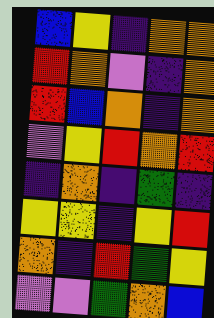[["blue", "yellow", "indigo", "orange", "orange"], ["red", "orange", "violet", "indigo", "orange"], ["red", "blue", "orange", "indigo", "orange"], ["violet", "yellow", "red", "orange", "red"], ["indigo", "orange", "indigo", "green", "indigo"], ["yellow", "yellow", "indigo", "yellow", "red"], ["orange", "indigo", "red", "green", "yellow"], ["violet", "violet", "green", "orange", "blue"]]